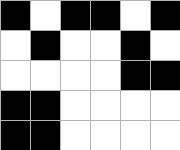[["black", "white", "black", "black", "white", "black"], ["white", "black", "white", "white", "black", "white"], ["white", "white", "white", "white", "black", "black"], ["black", "black", "white", "white", "white", "white"], ["black", "black", "white", "white", "white", "white"]]